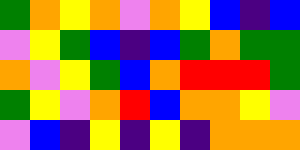[["green", "orange", "yellow", "orange", "violet", "orange", "yellow", "blue", "indigo", "blue"], ["violet", "yellow", "green", "blue", "indigo", "blue", "green", "orange", "green", "green"], ["orange", "violet", "yellow", "green", "blue", "orange", "red", "red", "red", "green"], ["green", "yellow", "violet", "orange", "red", "blue", "orange", "orange", "yellow", "violet"], ["violet", "blue", "indigo", "yellow", "indigo", "yellow", "indigo", "orange", "orange", "orange"]]